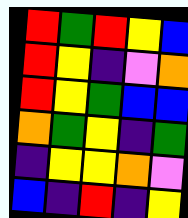[["red", "green", "red", "yellow", "blue"], ["red", "yellow", "indigo", "violet", "orange"], ["red", "yellow", "green", "blue", "blue"], ["orange", "green", "yellow", "indigo", "green"], ["indigo", "yellow", "yellow", "orange", "violet"], ["blue", "indigo", "red", "indigo", "yellow"]]